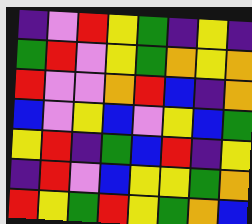[["indigo", "violet", "red", "yellow", "green", "indigo", "yellow", "indigo"], ["green", "red", "violet", "yellow", "green", "orange", "yellow", "orange"], ["red", "violet", "violet", "orange", "red", "blue", "indigo", "orange"], ["blue", "violet", "yellow", "blue", "violet", "yellow", "blue", "green"], ["yellow", "red", "indigo", "green", "blue", "red", "indigo", "yellow"], ["indigo", "red", "violet", "blue", "yellow", "yellow", "green", "orange"], ["red", "yellow", "green", "red", "yellow", "green", "orange", "blue"]]